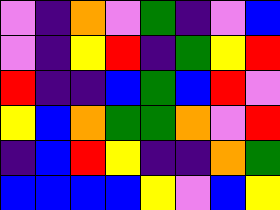[["violet", "indigo", "orange", "violet", "green", "indigo", "violet", "blue"], ["violet", "indigo", "yellow", "red", "indigo", "green", "yellow", "red"], ["red", "indigo", "indigo", "blue", "green", "blue", "red", "violet"], ["yellow", "blue", "orange", "green", "green", "orange", "violet", "red"], ["indigo", "blue", "red", "yellow", "indigo", "indigo", "orange", "green"], ["blue", "blue", "blue", "blue", "yellow", "violet", "blue", "yellow"]]